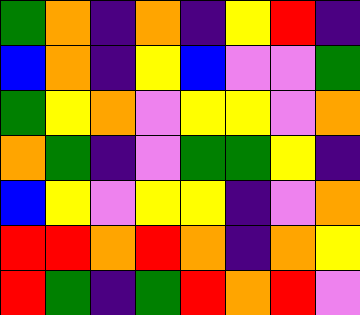[["green", "orange", "indigo", "orange", "indigo", "yellow", "red", "indigo"], ["blue", "orange", "indigo", "yellow", "blue", "violet", "violet", "green"], ["green", "yellow", "orange", "violet", "yellow", "yellow", "violet", "orange"], ["orange", "green", "indigo", "violet", "green", "green", "yellow", "indigo"], ["blue", "yellow", "violet", "yellow", "yellow", "indigo", "violet", "orange"], ["red", "red", "orange", "red", "orange", "indigo", "orange", "yellow"], ["red", "green", "indigo", "green", "red", "orange", "red", "violet"]]